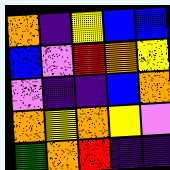[["orange", "indigo", "yellow", "blue", "blue"], ["blue", "violet", "red", "orange", "yellow"], ["violet", "indigo", "indigo", "blue", "orange"], ["orange", "yellow", "orange", "yellow", "violet"], ["green", "orange", "red", "indigo", "indigo"]]